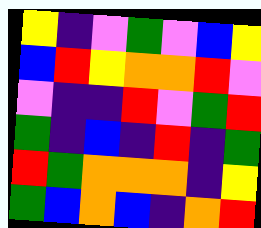[["yellow", "indigo", "violet", "green", "violet", "blue", "yellow"], ["blue", "red", "yellow", "orange", "orange", "red", "violet"], ["violet", "indigo", "indigo", "red", "violet", "green", "red"], ["green", "indigo", "blue", "indigo", "red", "indigo", "green"], ["red", "green", "orange", "orange", "orange", "indigo", "yellow"], ["green", "blue", "orange", "blue", "indigo", "orange", "red"]]